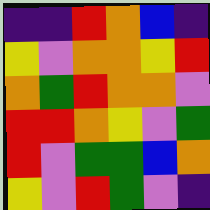[["indigo", "indigo", "red", "orange", "blue", "indigo"], ["yellow", "violet", "orange", "orange", "yellow", "red"], ["orange", "green", "red", "orange", "orange", "violet"], ["red", "red", "orange", "yellow", "violet", "green"], ["red", "violet", "green", "green", "blue", "orange"], ["yellow", "violet", "red", "green", "violet", "indigo"]]